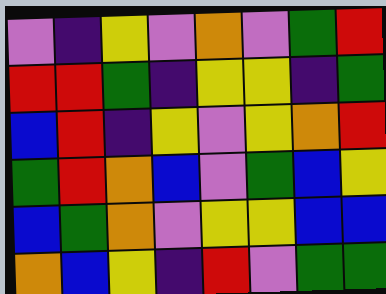[["violet", "indigo", "yellow", "violet", "orange", "violet", "green", "red"], ["red", "red", "green", "indigo", "yellow", "yellow", "indigo", "green"], ["blue", "red", "indigo", "yellow", "violet", "yellow", "orange", "red"], ["green", "red", "orange", "blue", "violet", "green", "blue", "yellow"], ["blue", "green", "orange", "violet", "yellow", "yellow", "blue", "blue"], ["orange", "blue", "yellow", "indigo", "red", "violet", "green", "green"]]